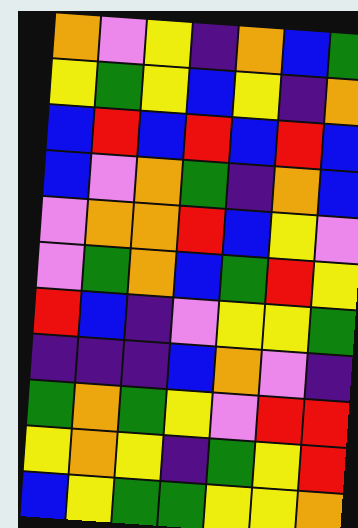[["orange", "violet", "yellow", "indigo", "orange", "blue", "green"], ["yellow", "green", "yellow", "blue", "yellow", "indigo", "orange"], ["blue", "red", "blue", "red", "blue", "red", "blue"], ["blue", "violet", "orange", "green", "indigo", "orange", "blue"], ["violet", "orange", "orange", "red", "blue", "yellow", "violet"], ["violet", "green", "orange", "blue", "green", "red", "yellow"], ["red", "blue", "indigo", "violet", "yellow", "yellow", "green"], ["indigo", "indigo", "indigo", "blue", "orange", "violet", "indigo"], ["green", "orange", "green", "yellow", "violet", "red", "red"], ["yellow", "orange", "yellow", "indigo", "green", "yellow", "red"], ["blue", "yellow", "green", "green", "yellow", "yellow", "orange"]]